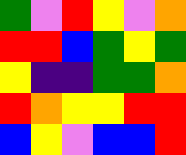[["green", "violet", "red", "yellow", "violet", "orange"], ["red", "red", "blue", "green", "yellow", "green"], ["yellow", "indigo", "indigo", "green", "green", "orange"], ["red", "orange", "yellow", "yellow", "red", "red"], ["blue", "yellow", "violet", "blue", "blue", "red"]]